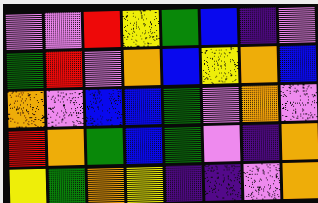[["violet", "violet", "red", "yellow", "green", "blue", "indigo", "violet"], ["green", "red", "violet", "orange", "blue", "yellow", "orange", "blue"], ["orange", "violet", "blue", "blue", "green", "violet", "orange", "violet"], ["red", "orange", "green", "blue", "green", "violet", "indigo", "orange"], ["yellow", "green", "orange", "yellow", "indigo", "indigo", "violet", "orange"]]